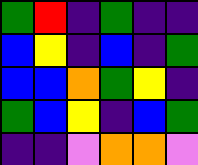[["green", "red", "indigo", "green", "indigo", "indigo"], ["blue", "yellow", "indigo", "blue", "indigo", "green"], ["blue", "blue", "orange", "green", "yellow", "indigo"], ["green", "blue", "yellow", "indigo", "blue", "green"], ["indigo", "indigo", "violet", "orange", "orange", "violet"]]